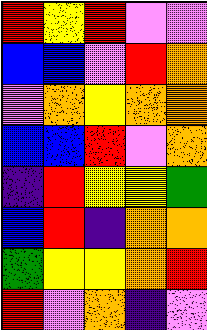[["red", "yellow", "red", "violet", "violet"], ["blue", "blue", "violet", "red", "orange"], ["violet", "orange", "yellow", "orange", "orange"], ["blue", "blue", "red", "violet", "orange"], ["indigo", "red", "yellow", "yellow", "green"], ["blue", "red", "indigo", "orange", "orange"], ["green", "yellow", "yellow", "orange", "red"], ["red", "violet", "orange", "indigo", "violet"]]